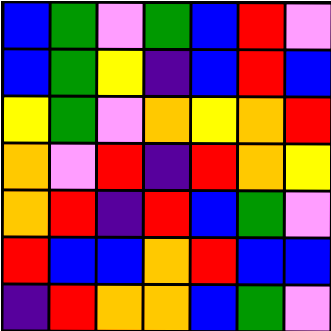[["blue", "green", "violet", "green", "blue", "red", "violet"], ["blue", "green", "yellow", "indigo", "blue", "red", "blue"], ["yellow", "green", "violet", "orange", "yellow", "orange", "red"], ["orange", "violet", "red", "indigo", "red", "orange", "yellow"], ["orange", "red", "indigo", "red", "blue", "green", "violet"], ["red", "blue", "blue", "orange", "red", "blue", "blue"], ["indigo", "red", "orange", "orange", "blue", "green", "violet"]]